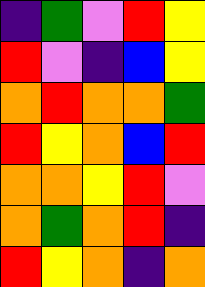[["indigo", "green", "violet", "red", "yellow"], ["red", "violet", "indigo", "blue", "yellow"], ["orange", "red", "orange", "orange", "green"], ["red", "yellow", "orange", "blue", "red"], ["orange", "orange", "yellow", "red", "violet"], ["orange", "green", "orange", "red", "indigo"], ["red", "yellow", "orange", "indigo", "orange"]]